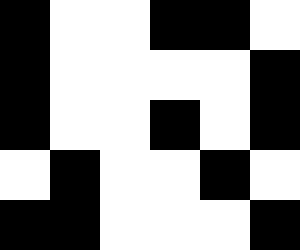[["black", "white", "white", "black", "black", "white"], ["black", "white", "white", "white", "white", "black"], ["black", "white", "white", "black", "white", "black"], ["white", "black", "white", "white", "black", "white"], ["black", "black", "white", "white", "white", "black"]]